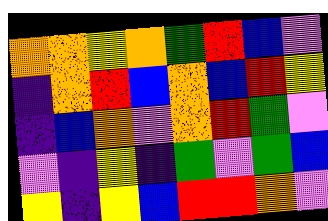[["orange", "orange", "yellow", "orange", "green", "red", "blue", "violet"], ["indigo", "orange", "red", "blue", "orange", "blue", "red", "yellow"], ["indigo", "blue", "orange", "violet", "orange", "red", "green", "violet"], ["violet", "indigo", "yellow", "indigo", "green", "violet", "green", "blue"], ["yellow", "indigo", "yellow", "blue", "red", "red", "orange", "violet"]]